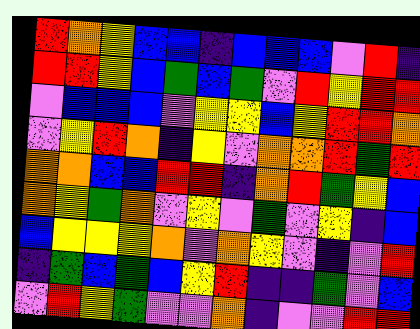[["red", "orange", "yellow", "blue", "blue", "indigo", "blue", "blue", "blue", "violet", "red", "indigo"], ["red", "red", "yellow", "blue", "green", "blue", "green", "violet", "red", "yellow", "red", "red"], ["violet", "blue", "blue", "blue", "violet", "yellow", "yellow", "blue", "yellow", "red", "red", "orange"], ["violet", "yellow", "red", "orange", "indigo", "yellow", "violet", "orange", "orange", "red", "green", "red"], ["orange", "orange", "blue", "blue", "red", "red", "indigo", "orange", "red", "green", "yellow", "blue"], ["orange", "yellow", "green", "orange", "violet", "yellow", "violet", "green", "violet", "yellow", "indigo", "blue"], ["blue", "yellow", "yellow", "yellow", "orange", "violet", "orange", "yellow", "violet", "indigo", "violet", "red"], ["indigo", "green", "blue", "green", "blue", "yellow", "red", "indigo", "indigo", "green", "violet", "blue"], ["violet", "red", "yellow", "green", "violet", "violet", "orange", "indigo", "violet", "violet", "red", "red"]]